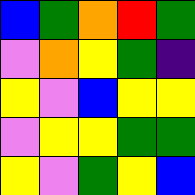[["blue", "green", "orange", "red", "green"], ["violet", "orange", "yellow", "green", "indigo"], ["yellow", "violet", "blue", "yellow", "yellow"], ["violet", "yellow", "yellow", "green", "green"], ["yellow", "violet", "green", "yellow", "blue"]]